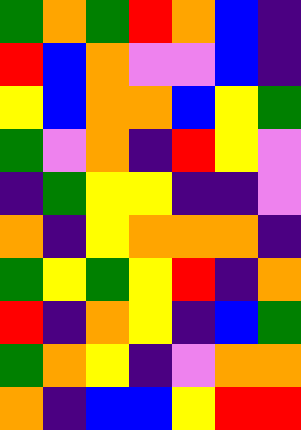[["green", "orange", "green", "red", "orange", "blue", "indigo"], ["red", "blue", "orange", "violet", "violet", "blue", "indigo"], ["yellow", "blue", "orange", "orange", "blue", "yellow", "green"], ["green", "violet", "orange", "indigo", "red", "yellow", "violet"], ["indigo", "green", "yellow", "yellow", "indigo", "indigo", "violet"], ["orange", "indigo", "yellow", "orange", "orange", "orange", "indigo"], ["green", "yellow", "green", "yellow", "red", "indigo", "orange"], ["red", "indigo", "orange", "yellow", "indigo", "blue", "green"], ["green", "orange", "yellow", "indigo", "violet", "orange", "orange"], ["orange", "indigo", "blue", "blue", "yellow", "red", "red"]]